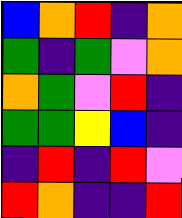[["blue", "orange", "red", "indigo", "orange"], ["green", "indigo", "green", "violet", "orange"], ["orange", "green", "violet", "red", "indigo"], ["green", "green", "yellow", "blue", "indigo"], ["indigo", "red", "indigo", "red", "violet"], ["red", "orange", "indigo", "indigo", "red"]]